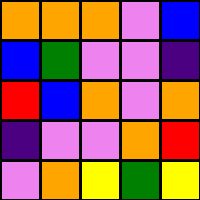[["orange", "orange", "orange", "violet", "blue"], ["blue", "green", "violet", "violet", "indigo"], ["red", "blue", "orange", "violet", "orange"], ["indigo", "violet", "violet", "orange", "red"], ["violet", "orange", "yellow", "green", "yellow"]]